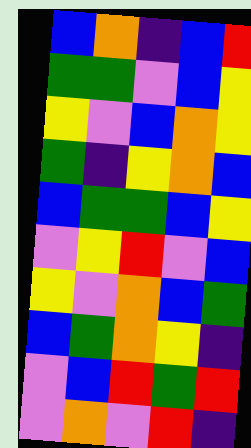[["blue", "orange", "indigo", "blue", "red"], ["green", "green", "violet", "blue", "yellow"], ["yellow", "violet", "blue", "orange", "yellow"], ["green", "indigo", "yellow", "orange", "blue"], ["blue", "green", "green", "blue", "yellow"], ["violet", "yellow", "red", "violet", "blue"], ["yellow", "violet", "orange", "blue", "green"], ["blue", "green", "orange", "yellow", "indigo"], ["violet", "blue", "red", "green", "red"], ["violet", "orange", "violet", "red", "indigo"]]